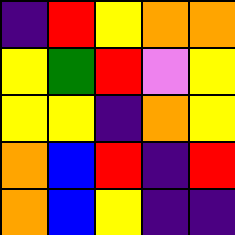[["indigo", "red", "yellow", "orange", "orange"], ["yellow", "green", "red", "violet", "yellow"], ["yellow", "yellow", "indigo", "orange", "yellow"], ["orange", "blue", "red", "indigo", "red"], ["orange", "blue", "yellow", "indigo", "indigo"]]